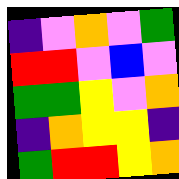[["indigo", "violet", "orange", "violet", "green"], ["red", "red", "violet", "blue", "violet"], ["green", "green", "yellow", "violet", "orange"], ["indigo", "orange", "yellow", "yellow", "indigo"], ["green", "red", "red", "yellow", "orange"]]